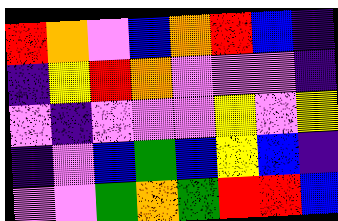[["red", "orange", "violet", "blue", "orange", "red", "blue", "indigo"], ["indigo", "yellow", "red", "orange", "violet", "violet", "violet", "indigo"], ["violet", "indigo", "violet", "violet", "violet", "yellow", "violet", "yellow"], ["indigo", "violet", "blue", "green", "blue", "yellow", "blue", "indigo"], ["violet", "violet", "green", "orange", "green", "red", "red", "blue"]]